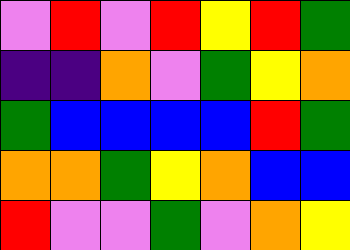[["violet", "red", "violet", "red", "yellow", "red", "green"], ["indigo", "indigo", "orange", "violet", "green", "yellow", "orange"], ["green", "blue", "blue", "blue", "blue", "red", "green"], ["orange", "orange", "green", "yellow", "orange", "blue", "blue"], ["red", "violet", "violet", "green", "violet", "orange", "yellow"]]